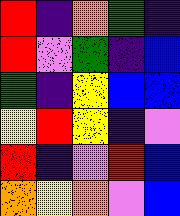[["red", "indigo", "orange", "green", "indigo"], ["red", "violet", "green", "indigo", "blue"], ["green", "indigo", "yellow", "blue", "blue"], ["yellow", "red", "yellow", "indigo", "violet"], ["red", "indigo", "violet", "red", "blue"], ["orange", "yellow", "orange", "violet", "blue"]]